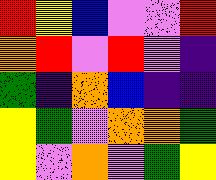[["red", "yellow", "blue", "violet", "violet", "red"], ["orange", "red", "violet", "red", "violet", "indigo"], ["green", "indigo", "orange", "blue", "indigo", "indigo"], ["yellow", "green", "violet", "orange", "orange", "green"], ["yellow", "violet", "orange", "violet", "green", "yellow"]]